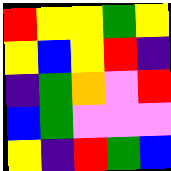[["red", "yellow", "yellow", "green", "yellow"], ["yellow", "blue", "yellow", "red", "indigo"], ["indigo", "green", "orange", "violet", "red"], ["blue", "green", "violet", "violet", "violet"], ["yellow", "indigo", "red", "green", "blue"]]